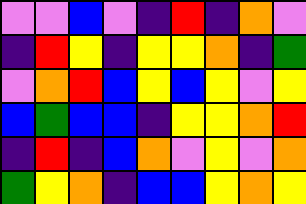[["violet", "violet", "blue", "violet", "indigo", "red", "indigo", "orange", "violet"], ["indigo", "red", "yellow", "indigo", "yellow", "yellow", "orange", "indigo", "green"], ["violet", "orange", "red", "blue", "yellow", "blue", "yellow", "violet", "yellow"], ["blue", "green", "blue", "blue", "indigo", "yellow", "yellow", "orange", "red"], ["indigo", "red", "indigo", "blue", "orange", "violet", "yellow", "violet", "orange"], ["green", "yellow", "orange", "indigo", "blue", "blue", "yellow", "orange", "yellow"]]